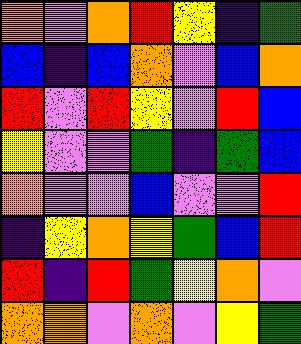[["orange", "violet", "orange", "red", "yellow", "indigo", "green"], ["blue", "indigo", "blue", "orange", "violet", "blue", "orange"], ["red", "violet", "red", "yellow", "violet", "red", "blue"], ["yellow", "violet", "violet", "green", "indigo", "green", "blue"], ["orange", "violet", "violet", "blue", "violet", "violet", "red"], ["indigo", "yellow", "orange", "yellow", "green", "blue", "red"], ["red", "indigo", "red", "green", "yellow", "orange", "violet"], ["orange", "orange", "violet", "orange", "violet", "yellow", "green"]]